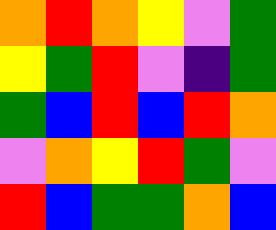[["orange", "red", "orange", "yellow", "violet", "green"], ["yellow", "green", "red", "violet", "indigo", "green"], ["green", "blue", "red", "blue", "red", "orange"], ["violet", "orange", "yellow", "red", "green", "violet"], ["red", "blue", "green", "green", "orange", "blue"]]